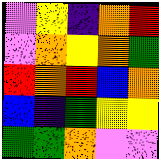[["violet", "yellow", "indigo", "orange", "red"], ["violet", "orange", "yellow", "orange", "green"], ["red", "orange", "red", "blue", "orange"], ["blue", "indigo", "green", "yellow", "yellow"], ["green", "green", "orange", "violet", "violet"]]